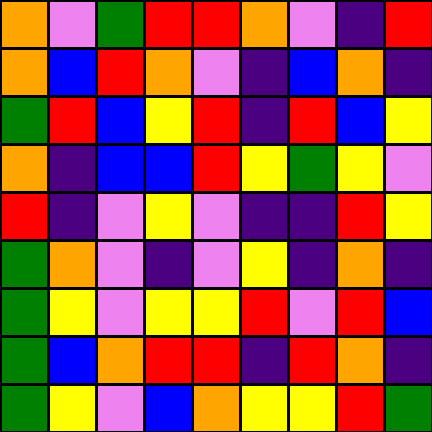[["orange", "violet", "green", "red", "red", "orange", "violet", "indigo", "red"], ["orange", "blue", "red", "orange", "violet", "indigo", "blue", "orange", "indigo"], ["green", "red", "blue", "yellow", "red", "indigo", "red", "blue", "yellow"], ["orange", "indigo", "blue", "blue", "red", "yellow", "green", "yellow", "violet"], ["red", "indigo", "violet", "yellow", "violet", "indigo", "indigo", "red", "yellow"], ["green", "orange", "violet", "indigo", "violet", "yellow", "indigo", "orange", "indigo"], ["green", "yellow", "violet", "yellow", "yellow", "red", "violet", "red", "blue"], ["green", "blue", "orange", "red", "red", "indigo", "red", "orange", "indigo"], ["green", "yellow", "violet", "blue", "orange", "yellow", "yellow", "red", "green"]]